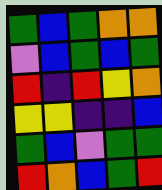[["green", "blue", "green", "orange", "orange"], ["violet", "blue", "green", "blue", "green"], ["red", "indigo", "red", "yellow", "orange"], ["yellow", "yellow", "indigo", "indigo", "blue"], ["green", "blue", "violet", "green", "green"], ["red", "orange", "blue", "green", "red"]]